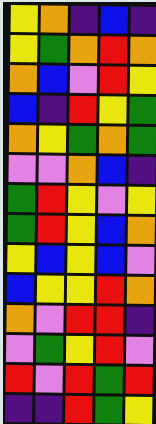[["yellow", "orange", "indigo", "blue", "indigo"], ["yellow", "green", "orange", "red", "orange"], ["orange", "blue", "violet", "red", "yellow"], ["blue", "indigo", "red", "yellow", "green"], ["orange", "yellow", "green", "orange", "green"], ["violet", "violet", "orange", "blue", "indigo"], ["green", "red", "yellow", "violet", "yellow"], ["green", "red", "yellow", "blue", "orange"], ["yellow", "blue", "yellow", "blue", "violet"], ["blue", "yellow", "yellow", "red", "orange"], ["orange", "violet", "red", "red", "indigo"], ["violet", "green", "yellow", "red", "violet"], ["red", "violet", "red", "green", "red"], ["indigo", "indigo", "red", "green", "yellow"]]